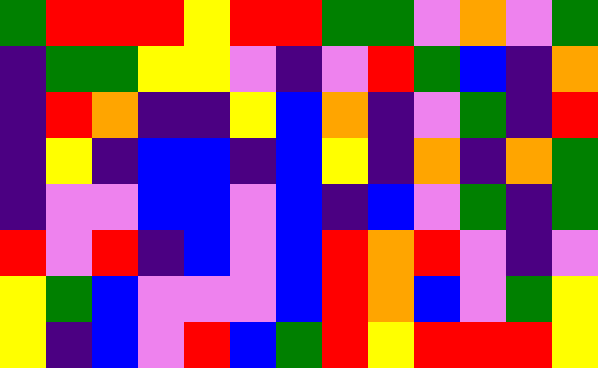[["green", "red", "red", "red", "yellow", "red", "red", "green", "green", "violet", "orange", "violet", "green"], ["indigo", "green", "green", "yellow", "yellow", "violet", "indigo", "violet", "red", "green", "blue", "indigo", "orange"], ["indigo", "red", "orange", "indigo", "indigo", "yellow", "blue", "orange", "indigo", "violet", "green", "indigo", "red"], ["indigo", "yellow", "indigo", "blue", "blue", "indigo", "blue", "yellow", "indigo", "orange", "indigo", "orange", "green"], ["indigo", "violet", "violet", "blue", "blue", "violet", "blue", "indigo", "blue", "violet", "green", "indigo", "green"], ["red", "violet", "red", "indigo", "blue", "violet", "blue", "red", "orange", "red", "violet", "indigo", "violet"], ["yellow", "green", "blue", "violet", "violet", "violet", "blue", "red", "orange", "blue", "violet", "green", "yellow"], ["yellow", "indigo", "blue", "violet", "red", "blue", "green", "red", "yellow", "red", "red", "red", "yellow"]]